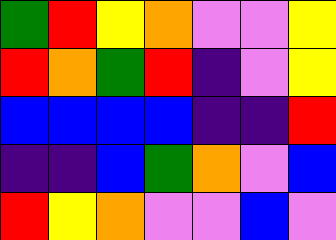[["green", "red", "yellow", "orange", "violet", "violet", "yellow"], ["red", "orange", "green", "red", "indigo", "violet", "yellow"], ["blue", "blue", "blue", "blue", "indigo", "indigo", "red"], ["indigo", "indigo", "blue", "green", "orange", "violet", "blue"], ["red", "yellow", "orange", "violet", "violet", "blue", "violet"]]